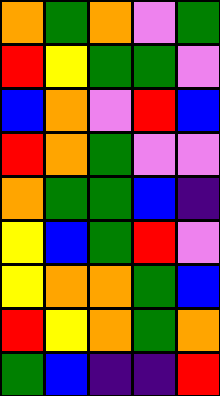[["orange", "green", "orange", "violet", "green"], ["red", "yellow", "green", "green", "violet"], ["blue", "orange", "violet", "red", "blue"], ["red", "orange", "green", "violet", "violet"], ["orange", "green", "green", "blue", "indigo"], ["yellow", "blue", "green", "red", "violet"], ["yellow", "orange", "orange", "green", "blue"], ["red", "yellow", "orange", "green", "orange"], ["green", "blue", "indigo", "indigo", "red"]]